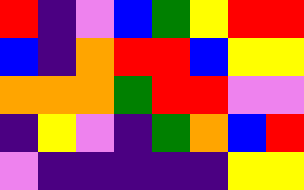[["red", "indigo", "violet", "blue", "green", "yellow", "red", "red"], ["blue", "indigo", "orange", "red", "red", "blue", "yellow", "yellow"], ["orange", "orange", "orange", "green", "red", "red", "violet", "violet"], ["indigo", "yellow", "violet", "indigo", "green", "orange", "blue", "red"], ["violet", "indigo", "indigo", "indigo", "indigo", "indigo", "yellow", "yellow"]]